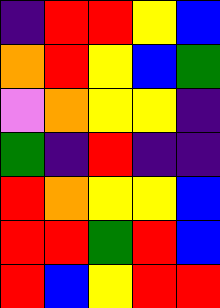[["indigo", "red", "red", "yellow", "blue"], ["orange", "red", "yellow", "blue", "green"], ["violet", "orange", "yellow", "yellow", "indigo"], ["green", "indigo", "red", "indigo", "indigo"], ["red", "orange", "yellow", "yellow", "blue"], ["red", "red", "green", "red", "blue"], ["red", "blue", "yellow", "red", "red"]]